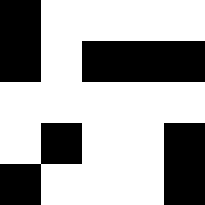[["black", "white", "white", "white", "white"], ["black", "white", "black", "black", "black"], ["white", "white", "white", "white", "white"], ["white", "black", "white", "white", "black"], ["black", "white", "white", "white", "black"]]